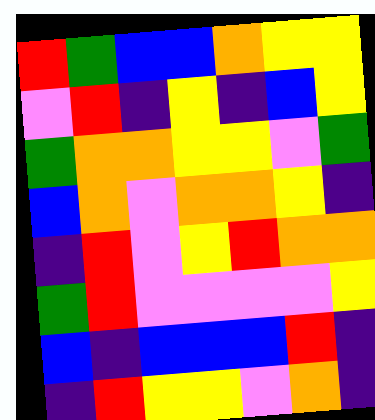[["red", "green", "blue", "blue", "orange", "yellow", "yellow"], ["violet", "red", "indigo", "yellow", "indigo", "blue", "yellow"], ["green", "orange", "orange", "yellow", "yellow", "violet", "green"], ["blue", "orange", "violet", "orange", "orange", "yellow", "indigo"], ["indigo", "red", "violet", "yellow", "red", "orange", "orange"], ["green", "red", "violet", "violet", "violet", "violet", "yellow"], ["blue", "indigo", "blue", "blue", "blue", "red", "indigo"], ["indigo", "red", "yellow", "yellow", "violet", "orange", "indigo"]]